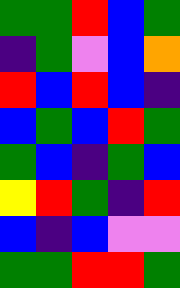[["green", "green", "red", "blue", "green"], ["indigo", "green", "violet", "blue", "orange"], ["red", "blue", "red", "blue", "indigo"], ["blue", "green", "blue", "red", "green"], ["green", "blue", "indigo", "green", "blue"], ["yellow", "red", "green", "indigo", "red"], ["blue", "indigo", "blue", "violet", "violet"], ["green", "green", "red", "red", "green"]]